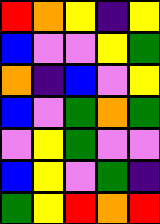[["red", "orange", "yellow", "indigo", "yellow"], ["blue", "violet", "violet", "yellow", "green"], ["orange", "indigo", "blue", "violet", "yellow"], ["blue", "violet", "green", "orange", "green"], ["violet", "yellow", "green", "violet", "violet"], ["blue", "yellow", "violet", "green", "indigo"], ["green", "yellow", "red", "orange", "red"]]